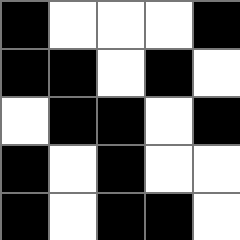[["black", "white", "white", "white", "black"], ["black", "black", "white", "black", "white"], ["white", "black", "black", "white", "black"], ["black", "white", "black", "white", "white"], ["black", "white", "black", "black", "white"]]